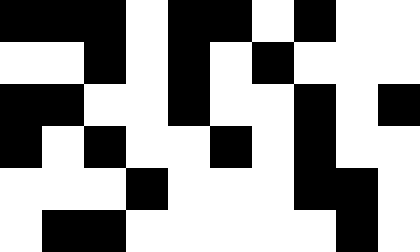[["black", "black", "black", "white", "black", "black", "white", "black", "white", "white"], ["white", "white", "black", "white", "black", "white", "black", "white", "white", "white"], ["black", "black", "white", "white", "black", "white", "white", "black", "white", "black"], ["black", "white", "black", "white", "white", "black", "white", "black", "white", "white"], ["white", "white", "white", "black", "white", "white", "white", "black", "black", "white"], ["white", "black", "black", "white", "white", "white", "white", "white", "black", "white"]]